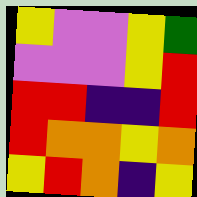[["yellow", "violet", "violet", "yellow", "green"], ["violet", "violet", "violet", "yellow", "red"], ["red", "red", "indigo", "indigo", "red"], ["red", "orange", "orange", "yellow", "orange"], ["yellow", "red", "orange", "indigo", "yellow"]]